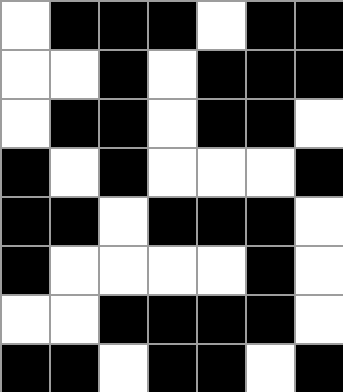[["white", "black", "black", "black", "white", "black", "black"], ["white", "white", "black", "white", "black", "black", "black"], ["white", "black", "black", "white", "black", "black", "white"], ["black", "white", "black", "white", "white", "white", "black"], ["black", "black", "white", "black", "black", "black", "white"], ["black", "white", "white", "white", "white", "black", "white"], ["white", "white", "black", "black", "black", "black", "white"], ["black", "black", "white", "black", "black", "white", "black"]]